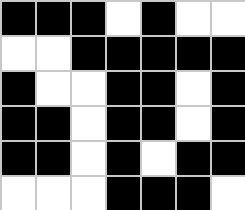[["black", "black", "black", "white", "black", "white", "white"], ["white", "white", "black", "black", "black", "black", "black"], ["black", "white", "white", "black", "black", "white", "black"], ["black", "black", "white", "black", "black", "white", "black"], ["black", "black", "white", "black", "white", "black", "black"], ["white", "white", "white", "black", "black", "black", "white"]]